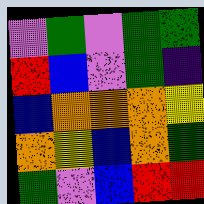[["violet", "green", "violet", "green", "green"], ["red", "blue", "violet", "green", "indigo"], ["blue", "orange", "orange", "orange", "yellow"], ["orange", "yellow", "blue", "orange", "green"], ["green", "violet", "blue", "red", "red"]]